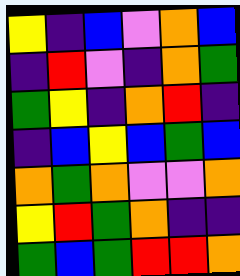[["yellow", "indigo", "blue", "violet", "orange", "blue"], ["indigo", "red", "violet", "indigo", "orange", "green"], ["green", "yellow", "indigo", "orange", "red", "indigo"], ["indigo", "blue", "yellow", "blue", "green", "blue"], ["orange", "green", "orange", "violet", "violet", "orange"], ["yellow", "red", "green", "orange", "indigo", "indigo"], ["green", "blue", "green", "red", "red", "orange"]]